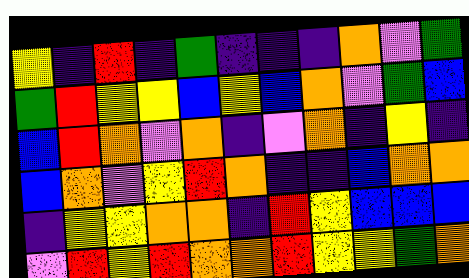[["yellow", "indigo", "red", "indigo", "green", "indigo", "indigo", "indigo", "orange", "violet", "green"], ["green", "red", "yellow", "yellow", "blue", "yellow", "blue", "orange", "violet", "green", "blue"], ["blue", "red", "orange", "violet", "orange", "indigo", "violet", "orange", "indigo", "yellow", "indigo"], ["blue", "orange", "violet", "yellow", "red", "orange", "indigo", "indigo", "blue", "orange", "orange"], ["indigo", "yellow", "yellow", "orange", "orange", "indigo", "red", "yellow", "blue", "blue", "blue"], ["violet", "red", "yellow", "red", "orange", "orange", "red", "yellow", "yellow", "green", "orange"]]